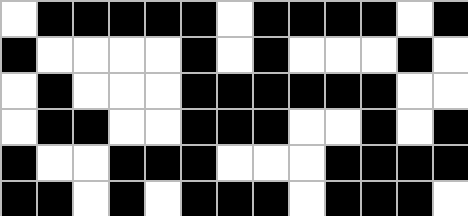[["white", "black", "black", "black", "black", "black", "white", "black", "black", "black", "black", "white", "black"], ["black", "white", "white", "white", "white", "black", "white", "black", "white", "white", "white", "black", "white"], ["white", "black", "white", "white", "white", "black", "black", "black", "black", "black", "black", "white", "white"], ["white", "black", "black", "white", "white", "black", "black", "black", "white", "white", "black", "white", "black"], ["black", "white", "white", "black", "black", "black", "white", "white", "white", "black", "black", "black", "black"], ["black", "black", "white", "black", "white", "black", "black", "black", "white", "black", "black", "black", "white"]]